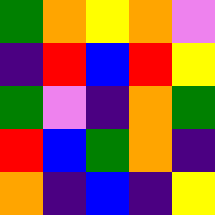[["green", "orange", "yellow", "orange", "violet"], ["indigo", "red", "blue", "red", "yellow"], ["green", "violet", "indigo", "orange", "green"], ["red", "blue", "green", "orange", "indigo"], ["orange", "indigo", "blue", "indigo", "yellow"]]